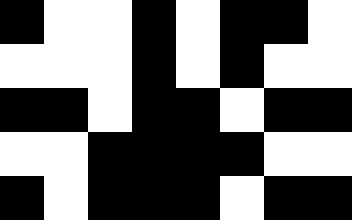[["black", "white", "white", "black", "white", "black", "black", "white"], ["white", "white", "white", "black", "white", "black", "white", "white"], ["black", "black", "white", "black", "black", "white", "black", "black"], ["white", "white", "black", "black", "black", "black", "white", "white"], ["black", "white", "black", "black", "black", "white", "black", "black"]]